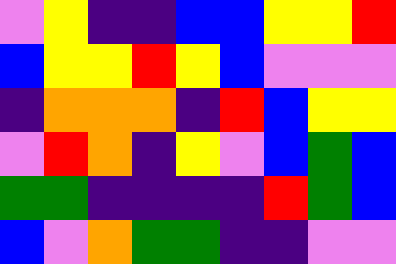[["violet", "yellow", "indigo", "indigo", "blue", "blue", "yellow", "yellow", "red"], ["blue", "yellow", "yellow", "red", "yellow", "blue", "violet", "violet", "violet"], ["indigo", "orange", "orange", "orange", "indigo", "red", "blue", "yellow", "yellow"], ["violet", "red", "orange", "indigo", "yellow", "violet", "blue", "green", "blue"], ["green", "green", "indigo", "indigo", "indigo", "indigo", "red", "green", "blue"], ["blue", "violet", "orange", "green", "green", "indigo", "indigo", "violet", "violet"]]